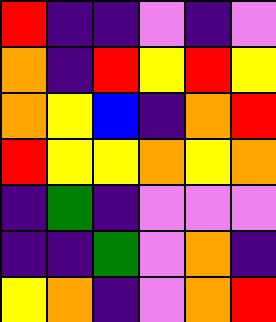[["red", "indigo", "indigo", "violet", "indigo", "violet"], ["orange", "indigo", "red", "yellow", "red", "yellow"], ["orange", "yellow", "blue", "indigo", "orange", "red"], ["red", "yellow", "yellow", "orange", "yellow", "orange"], ["indigo", "green", "indigo", "violet", "violet", "violet"], ["indigo", "indigo", "green", "violet", "orange", "indigo"], ["yellow", "orange", "indigo", "violet", "orange", "red"]]